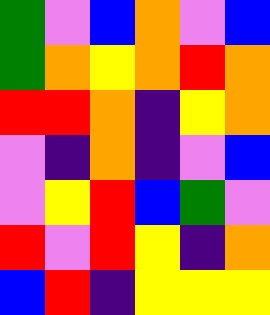[["green", "violet", "blue", "orange", "violet", "blue"], ["green", "orange", "yellow", "orange", "red", "orange"], ["red", "red", "orange", "indigo", "yellow", "orange"], ["violet", "indigo", "orange", "indigo", "violet", "blue"], ["violet", "yellow", "red", "blue", "green", "violet"], ["red", "violet", "red", "yellow", "indigo", "orange"], ["blue", "red", "indigo", "yellow", "yellow", "yellow"]]